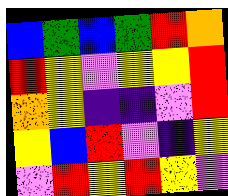[["blue", "green", "blue", "green", "red", "orange"], ["red", "yellow", "violet", "yellow", "yellow", "red"], ["orange", "yellow", "indigo", "indigo", "violet", "red"], ["yellow", "blue", "red", "violet", "indigo", "yellow"], ["violet", "red", "yellow", "red", "yellow", "violet"]]